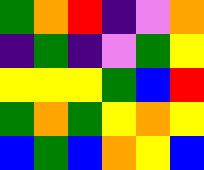[["green", "orange", "red", "indigo", "violet", "orange"], ["indigo", "green", "indigo", "violet", "green", "yellow"], ["yellow", "yellow", "yellow", "green", "blue", "red"], ["green", "orange", "green", "yellow", "orange", "yellow"], ["blue", "green", "blue", "orange", "yellow", "blue"]]